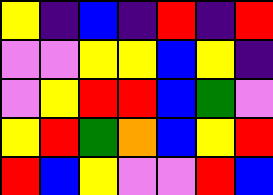[["yellow", "indigo", "blue", "indigo", "red", "indigo", "red"], ["violet", "violet", "yellow", "yellow", "blue", "yellow", "indigo"], ["violet", "yellow", "red", "red", "blue", "green", "violet"], ["yellow", "red", "green", "orange", "blue", "yellow", "red"], ["red", "blue", "yellow", "violet", "violet", "red", "blue"]]